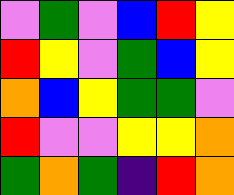[["violet", "green", "violet", "blue", "red", "yellow"], ["red", "yellow", "violet", "green", "blue", "yellow"], ["orange", "blue", "yellow", "green", "green", "violet"], ["red", "violet", "violet", "yellow", "yellow", "orange"], ["green", "orange", "green", "indigo", "red", "orange"]]